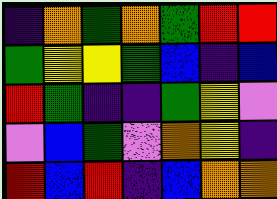[["indigo", "orange", "green", "orange", "green", "red", "red"], ["green", "yellow", "yellow", "green", "blue", "indigo", "blue"], ["red", "green", "indigo", "indigo", "green", "yellow", "violet"], ["violet", "blue", "green", "violet", "orange", "yellow", "indigo"], ["red", "blue", "red", "indigo", "blue", "orange", "orange"]]